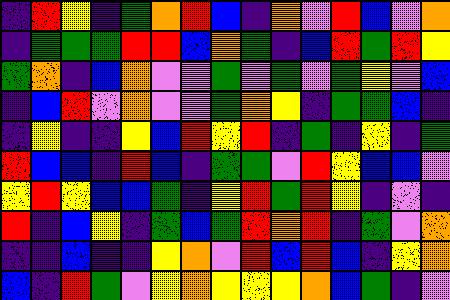[["indigo", "red", "yellow", "indigo", "green", "orange", "red", "blue", "indigo", "orange", "violet", "red", "blue", "violet", "orange"], ["indigo", "green", "green", "green", "red", "red", "blue", "orange", "green", "indigo", "blue", "red", "green", "red", "yellow"], ["green", "orange", "indigo", "blue", "orange", "violet", "violet", "green", "violet", "green", "violet", "green", "yellow", "violet", "blue"], ["indigo", "blue", "red", "violet", "orange", "violet", "violet", "green", "orange", "yellow", "indigo", "green", "green", "blue", "indigo"], ["indigo", "yellow", "indigo", "indigo", "yellow", "blue", "red", "yellow", "red", "indigo", "green", "indigo", "yellow", "indigo", "green"], ["red", "blue", "blue", "indigo", "red", "blue", "indigo", "green", "green", "violet", "red", "yellow", "blue", "blue", "violet"], ["yellow", "red", "yellow", "blue", "blue", "green", "indigo", "yellow", "red", "green", "red", "yellow", "indigo", "violet", "indigo"], ["red", "indigo", "blue", "yellow", "indigo", "green", "blue", "green", "red", "orange", "red", "indigo", "green", "violet", "orange"], ["indigo", "indigo", "blue", "indigo", "indigo", "yellow", "orange", "violet", "red", "blue", "red", "blue", "indigo", "yellow", "orange"], ["blue", "indigo", "red", "green", "violet", "yellow", "orange", "yellow", "yellow", "yellow", "orange", "blue", "green", "indigo", "violet"]]